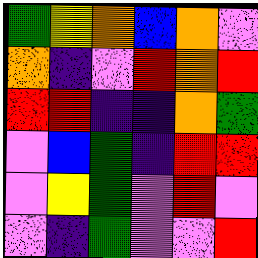[["green", "yellow", "orange", "blue", "orange", "violet"], ["orange", "indigo", "violet", "red", "orange", "red"], ["red", "red", "indigo", "indigo", "orange", "green"], ["violet", "blue", "green", "indigo", "red", "red"], ["violet", "yellow", "green", "violet", "red", "violet"], ["violet", "indigo", "green", "violet", "violet", "red"]]